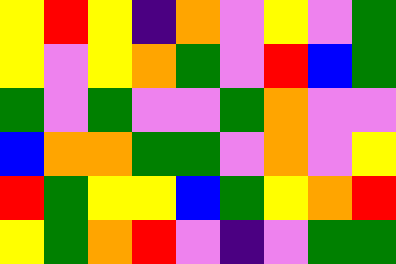[["yellow", "red", "yellow", "indigo", "orange", "violet", "yellow", "violet", "green"], ["yellow", "violet", "yellow", "orange", "green", "violet", "red", "blue", "green"], ["green", "violet", "green", "violet", "violet", "green", "orange", "violet", "violet"], ["blue", "orange", "orange", "green", "green", "violet", "orange", "violet", "yellow"], ["red", "green", "yellow", "yellow", "blue", "green", "yellow", "orange", "red"], ["yellow", "green", "orange", "red", "violet", "indigo", "violet", "green", "green"]]